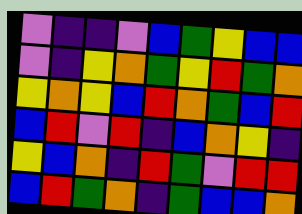[["violet", "indigo", "indigo", "violet", "blue", "green", "yellow", "blue", "blue"], ["violet", "indigo", "yellow", "orange", "green", "yellow", "red", "green", "orange"], ["yellow", "orange", "yellow", "blue", "red", "orange", "green", "blue", "red"], ["blue", "red", "violet", "red", "indigo", "blue", "orange", "yellow", "indigo"], ["yellow", "blue", "orange", "indigo", "red", "green", "violet", "red", "red"], ["blue", "red", "green", "orange", "indigo", "green", "blue", "blue", "orange"]]